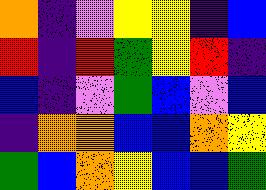[["orange", "indigo", "violet", "yellow", "yellow", "indigo", "blue"], ["red", "indigo", "red", "green", "yellow", "red", "indigo"], ["blue", "indigo", "violet", "green", "blue", "violet", "blue"], ["indigo", "orange", "orange", "blue", "blue", "orange", "yellow"], ["green", "blue", "orange", "yellow", "blue", "blue", "green"]]